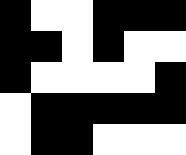[["black", "white", "white", "black", "black", "black"], ["black", "black", "white", "black", "white", "white"], ["black", "white", "white", "white", "white", "black"], ["white", "black", "black", "black", "black", "black"], ["white", "black", "black", "white", "white", "white"]]